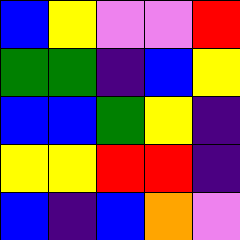[["blue", "yellow", "violet", "violet", "red"], ["green", "green", "indigo", "blue", "yellow"], ["blue", "blue", "green", "yellow", "indigo"], ["yellow", "yellow", "red", "red", "indigo"], ["blue", "indigo", "blue", "orange", "violet"]]